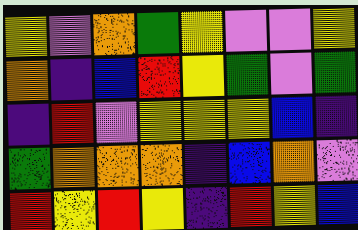[["yellow", "violet", "orange", "green", "yellow", "violet", "violet", "yellow"], ["orange", "indigo", "blue", "red", "yellow", "green", "violet", "green"], ["indigo", "red", "violet", "yellow", "yellow", "yellow", "blue", "indigo"], ["green", "orange", "orange", "orange", "indigo", "blue", "orange", "violet"], ["red", "yellow", "red", "yellow", "indigo", "red", "yellow", "blue"]]